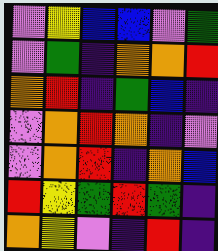[["violet", "yellow", "blue", "blue", "violet", "green"], ["violet", "green", "indigo", "orange", "orange", "red"], ["orange", "red", "indigo", "green", "blue", "indigo"], ["violet", "orange", "red", "orange", "indigo", "violet"], ["violet", "orange", "red", "indigo", "orange", "blue"], ["red", "yellow", "green", "red", "green", "indigo"], ["orange", "yellow", "violet", "indigo", "red", "indigo"]]